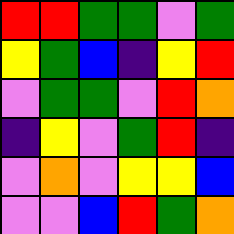[["red", "red", "green", "green", "violet", "green"], ["yellow", "green", "blue", "indigo", "yellow", "red"], ["violet", "green", "green", "violet", "red", "orange"], ["indigo", "yellow", "violet", "green", "red", "indigo"], ["violet", "orange", "violet", "yellow", "yellow", "blue"], ["violet", "violet", "blue", "red", "green", "orange"]]